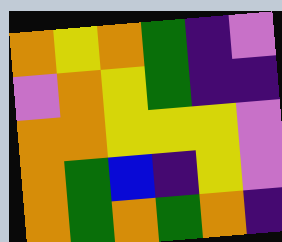[["orange", "yellow", "orange", "green", "indigo", "violet"], ["violet", "orange", "yellow", "green", "indigo", "indigo"], ["orange", "orange", "yellow", "yellow", "yellow", "violet"], ["orange", "green", "blue", "indigo", "yellow", "violet"], ["orange", "green", "orange", "green", "orange", "indigo"]]